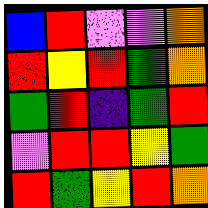[["blue", "red", "violet", "violet", "orange"], ["red", "yellow", "red", "green", "orange"], ["green", "red", "indigo", "green", "red"], ["violet", "red", "red", "yellow", "green"], ["red", "green", "yellow", "red", "orange"]]